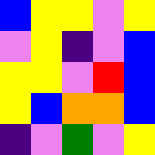[["blue", "yellow", "yellow", "violet", "yellow"], ["violet", "yellow", "indigo", "violet", "blue"], ["yellow", "yellow", "violet", "red", "blue"], ["yellow", "blue", "orange", "orange", "blue"], ["indigo", "violet", "green", "violet", "yellow"]]